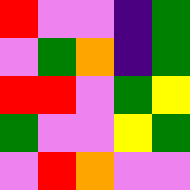[["red", "violet", "violet", "indigo", "green"], ["violet", "green", "orange", "indigo", "green"], ["red", "red", "violet", "green", "yellow"], ["green", "violet", "violet", "yellow", "green"], ["violet", "red", "orange", "violet", "violet"]]